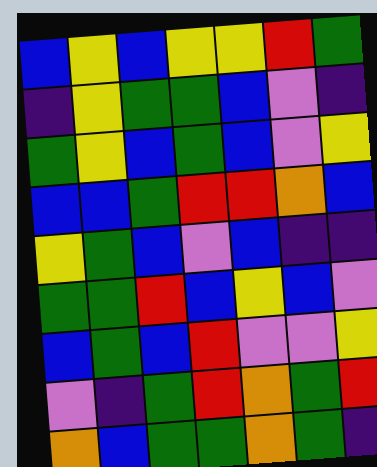[["blue", "yellow", "blue", "yellow", "yellow", "red", "green"], ["indigo", "yellow", "green", "green", "blue", "violet", "indigo"], ["green", "yellow", "blue", "green", "blue", "violet", "yellow"], ["blue", "blue", "green", "red", "red", "orange", "blue"], ["yellow", "green", "blue", "violet", "blue", "indigo", "indigo"], ["green", "green", "red", "blue", "yellow", "blue", "violet"], ["blue", "green", "blue", "red", "violet", "violet", "yellow"], ["violet", "indigo", "green", "red", "orange", "green", "red"], ["orange", "blue", "green", "green", "orange", "green", "indigo"]]